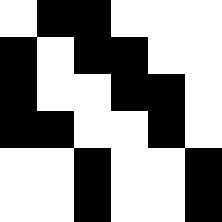[["white", "black", "black", "white", "white", "white"], ["black", "white", "black", "black", "white", "white"], ["black", "white", "white", "black", "black", "white"], ["black", "black", "white", "white", "black", "white"], ["white", "white", "black", "white", "white", "black"], ["white", "white", "black", "white", "white", "black"]]